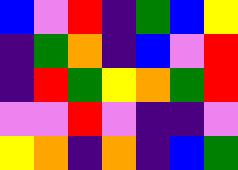[["blue", "violet", "red", "indigo", "green", "blue", "yellow"], ["indigo", "green", "orange", "indigo", "blue", "violet", "red"], ["indigo", "red", "green", "yellow", "orange", "green", "red"], ["violet", "violet", "red", "violet", "indigo", "indigo", "violet"], ["yellow", "orange", "indigo", "orange", "indigo", "blue", "green"]]